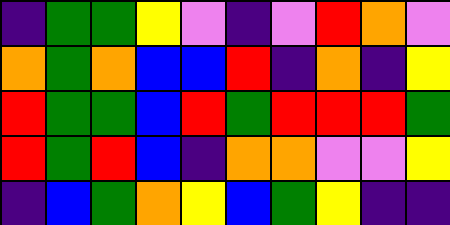[["indigo", "green", "green", "yellow", "violet", "indigo", "violet", "red", "orange", "violet"], ["orange", "green", "orange", "blue", "blue", "red", "indigo", "orange", "indigo", "yellow"], ["red", "green", "green", "blue", "red", "green", "red", "red", "red", "green"], ["red", "green", "red", "blue", "indigo", "orange", "orange", "violet", "violet", "yellow"], ["indigo", "blue", "green", "orange", "yellow", "blue", "green", "yellow", "indigo", "indigo"]]